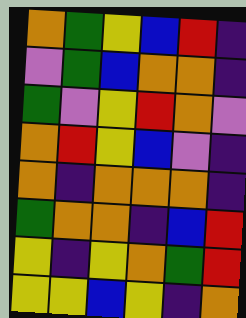[["orange", "green", "yellow", "blue", "red", "indigo"], ["violet", "green", "blue", "orange", "orange", "indigo"], ["green", "violet", "yellow", "red", "orange", "violet"], ["orange", "red", "yellow", "blue", "violet", "indigo"], ["orange", "indigo", "orange", "orange", "orange", "indigo"], ["green", "orange", "orange", "indigo", "blue", "red"], ["yellow", "indigo", "yellow", "orange", "green", "red"], ["yellow", "yellow", "blue", "yellow", "indigo", "orange"]]